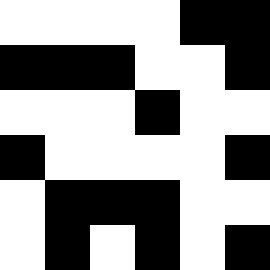[["white", "white", "white", "white", "black", "black"], ["black", "black", "black", "white", "white", "black"], ["white", "white", "white", "black", "white", "white"], ["black", "white", "white", "white", "white", "black"], ["white", "black", "black", "black", "white", "white"], ["white", "black", "white", "black", "white", "black"]]